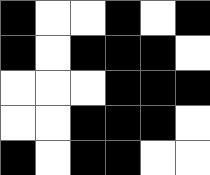[["black", "white", "white", "black", "white", "black"], ["black", "white", "black", "black", "black", "white"], ["white", "white", "white", "black", "black", "black"], ["white", "white", "black", "black", "black", "white"], ["black", "white", "black", "black", "white", "white"]]